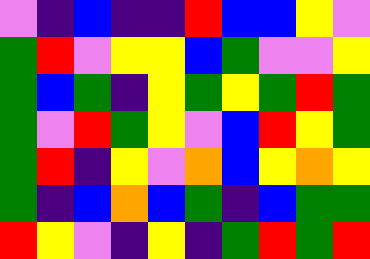[["violet", "indigo", "blue", "indigo", "indigo", "red", "blue", "blue", "yellow", "violet"], ["green", "red", "violet", "yellow", "yellow", "blue", "green", "violet", "violet", "yellow"], ["green", "blue", "green", "indigo", "yellow", "green", "yellow", "green", "red", "green"], ["green", "violet", "red", "green", "yellow", "violet", "blue", "red", "yellow", "green"], ["green", "red", "indigo", "yellow", "violet", "orange", "blue", "yellow", "orange", "yellow"], ["green", "indigo", "blue", "orange", "blue", "green", "indigo", "blue", "green", "green"], ["red", "yellow", "violet", "indigo", "yellow", "indigo", "green", "red", "green", "red"]]